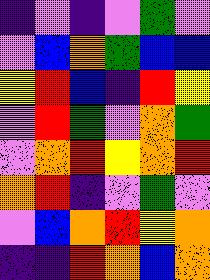[["indigo", "violet", "indigo", "violet", "green", "violet"], ["violet", "blue", "orange", "green", "blue", "blue"], ["yellow", "red", "blue", "indigo", "red", "yellow"], ["violet", "red", "green", "violet", "orange", "green"], ["violet", "orange", "red", "yellow", "orange", "red"], ["orange", "red", "indigo", "violet", "green", "violet"], ["violet", "blue", "orange", "red", "yellow", "orange"], ["indigo", "indigo", "red", "orange", "blue", "orange"]]